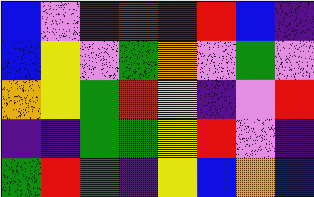[["blue", "violet", "indigo", "red", "indigo", "red", "blue", "indigo"], ["blue", "yellow", "violet", "green", "orange", "violet", "green", "violet"], ["orange", "yellow", "green", "red", "yellow", "indigo", "violet", "red"], ["indigo", "indigo", "green", "green", "yellow", "red", "violet", "indigo"], ["green", "red", "green", "indigo", "yellow", "blue", "orange", "blue"]]